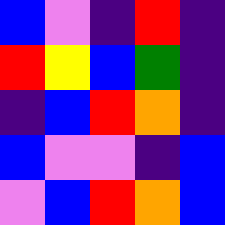[["blue", "violet", "indigo", "red", "indigo"], ["red", "yellow", "blue", "green", "indigo"], ["indigo", "blue", "red", "orange", "indigo"], ["blue", "violet", "violet", "indigo", "blue"], ["violet", "blue", "red", "orange", "blue"]]